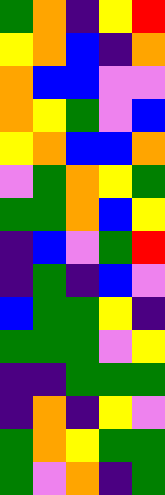[["green", "orange", "indigo", "yellow", "red"], ["yellow", "orange", "blue", "indigo", "orange"], ["orange", "blue", "blue", "violet", "violet"], ["orange", "yellow", "green", "violet", "blue"], ["yellow", "orange", "blue", "blue", "orange"], ["violet", "green", "orange", "yellow", "green"], ["green", "green", "orange", "blue", "yellow"], ["indigo", "blue", "violet", "green", "red"], ["indigo", "green", "indigo", "blue", "violet"], ["blue", "green", "green", "yellow", "indigo"], ["green", "green", "green", "violet", "yellow"], ["indigo", "indigo", "green", "green", "green"], ["indigo", "orange", "indigo", "yellow", "violet"], ["green", "orange", "yellow", "green", "green"], ["green", "violet", "orange", "indigo", "green"]]